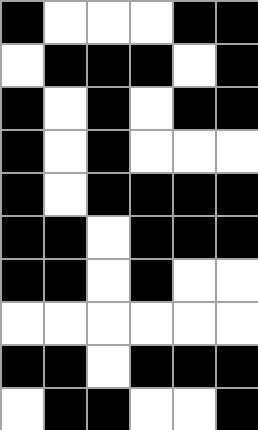[["black", "white", "white", "white", "black", "black"], ["white", "black", "black", "black", "white", "black"], ["black", "white", "black", "white", "black", "black"], ["black", "white", "black", "white", "white", "white"], ["black", "white", "black", "black", "black", "black"], ["black", "black", "white", "black", "black", "black"], ["black", "black", "white", "black", "white", "white"], ["white", "white", "white", "white", "white", "white"], ["black", "black", "white", "black", "black", "black"], ["white", "black", "black", "white", "white", "black"]]